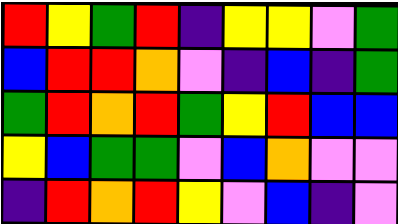[["red", "yellow", "green", "red", "indigo", "yellow", "yellow", "violet", "green"], ["blue", "red", "red", "orange", "violet", "indigo", "blue", "indigo", "green"], ["green", "red", "orange", "red", "green", "yellow", "red", "blue", "blue"], ["yellow", "blue", "green", "green", "violet", "blue", "orange", "violet", "violet"], ["indigo", "red", "orange", "red", "yellow", "violet", "blue", "indigo", "violet"]]